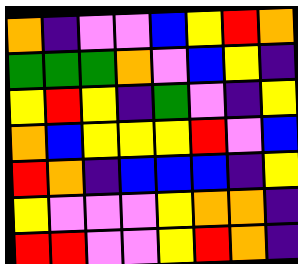[["orange", "indigo", "violet", "violet", "blue", "yellow", "red", "orange"], ["green", "green", "green", "orange", "violet", "blue", "yellow", "indigo"], ["yellow", "red", "yellow", "indigo", "green", "violet", "indigo", "yellow"], ["orange", "blue", "yellow", "yellow", "yellow", "red", "violet", "blue"], ["red", "orange", "indigo", "blue", "blue", "blue", "indigo", "yellow"], ["yellow", "violet", "violet", "violet", "yellow", "orange", "orange", "indigo"], ["red", "red", "violet", "violet", "yellow", "red", "orange", "indigo"]]